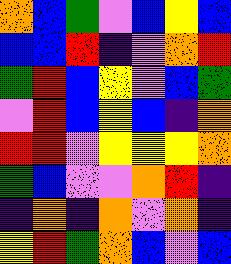[["orange", "blue", "green", "violet", "blue", "yellow", "blue"], ["blue", "blue", "red", "indigo", "violet", "orange", "red"], ["green", "red", "blue", "yellow", "violet", "blue", "green"], ["violet", "red", "blue", "yellow", "blue", "indigo", "orange"], ["red", "red", "violet", "yellow", "yellow", "yellow", "orange"], ["green", "blue", "violet", "violet", "orange", "red", "indigo"], ["indigo", "orange", "indigo", "orange", "violet", "orange", "indigo"], ["yellow", "red", "green", "orange", "blue", "violet", "blue"]]